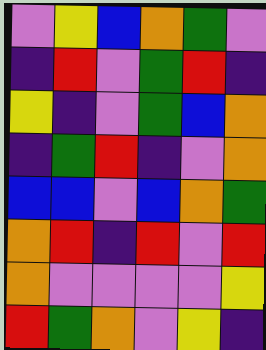[["violet", "yellow", "blue", "orange", "green", "violet"], ["indigo", "red", "violet", "green", "red", "indigo"], ["yellow", "indigo", "violet", "green", "blue", "orange"], ["indigo", "green", "red", "indigo", "violet", "orange"], ["blue", "blue", "violet", "blue", "orange", "green"], ["orange", "red", "indigo", "red", "violet", "red"], ["orange", "violet", "violet", "violet", "violet", "yellow"], ["red", "green", "orange", "violet", "yellow", "indigo"]]